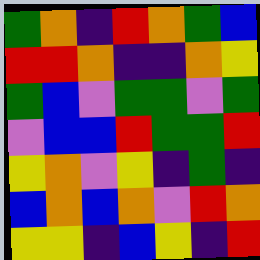[["green", "orange", "indigo", "red", "orange", "green", "blue"], ["red", "red", "orange", "indigo", "indigo", "orange", "yellow"], ["green", "blue", "violet", "green", "green", "violet", "green"], ["violet", "blue", "blue", "red", "green", "green", "red"], ["yellow", "orange", "violet", "yellow", "indigo", "green", "indigo"], ["blue", "orange", "blue", "orange", "violet", "red", "orange"], ["yellow", "yellow", "indigo", "blue", "yellow", "indigo", "red"]]